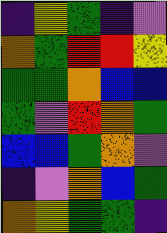[["indigo", "yellow", "green", "indigo", "violet"], ["orange", "green", "red", "red", "yellow"], ["green", "green", "orange", "blue", "blue"], ["green", "violet", "red", "orange", "green"], ["blue", "blue", "green", "orange", "violet"], ["indigo", "violet", "orange", "blue", "green"], ["orange", "yellow", "green", "green", "indigo"]]